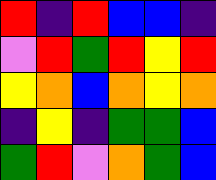[["red", "indigo", "red", "blue", "blue", "indigo"], ["violet", "red", "green", "red", "yellow", "red"], ["yellow", "orange", "blue", "orange", "yellow", "orange"], ["indigo", "yellow", "indigo", "green", "green", "blue"], ["green", "red", "violet", "orange", "green", "blue"]]